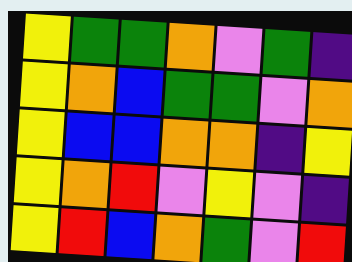[["yellow", "green", "green", "orange", "violet", "green", "indigo"], ["yellow", "orange", "blue", "green", "green", "violet", "orange"], ["yellow", "blue", "blue", "orange", "orange", "indigo", "yellow"], ["yellow", "orange", "red", "violet", "yellow", "violet", "indigo"], ["yellow", "red", "blue", "orange", "green", "violet", "red"]]